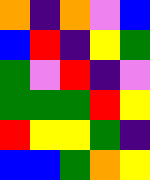[["orange", "indigo", "orange", "violet", "blue"], ["blue", "red", "indigo", "yellow", "green"], ["green", "violet", "red", "indigo", "violet"], ["green", "green", "green", "red", "yellow"], ["red", "yellow", "yellow", "green", "indigo"], ["blue", "blue", "green", "orange", "yellow"]]